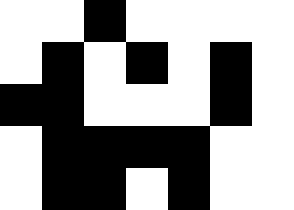[["white", "white", "black", "white", "white", "white", "white"], ["white", "black", "white", "black", "white", "black", "white"], ["black", "black", "white", "white", "white", "black", "white"], ["white", "black", "black", "black", "black", "white", "white"], ["white", "black", "black", "white", "black", "white", "white"]]